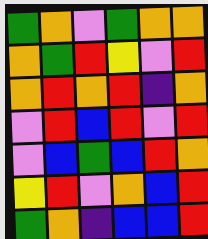[["green", "orange", "violet", "green", "orange", "orange"], ["orange", "green", "red", "yellow", "violet", "red"], ["orange", "red", "orange", "red", "indigo", "orange"], ["violet", "red", "blue", "red", "violet", "red"], ["violet", "blue", "green", "blue", "red", "orange"], ["yellow", "red", "violet", "orange", "blue", "red"], ["green", "orange", "indigo", "blue", "blue", "red"]]